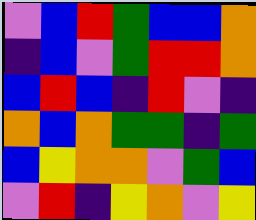[["violet", "blue", "red", "green", "blue", "blue", "orange"], ["indigo", "blue", "violet", "green", "red", "red", "orange"], ["blue", "red", "blue", "indigo", "red", "violet", "indigo"], ["orange", "blue", "orange", "green", "green", "indigo", "green"], ["blue", "yellow", "orange", "orange", "violet", "green", "blue"], ["violet", "red", "indigo", "yellow", "orange", "violet", "yellow"]]